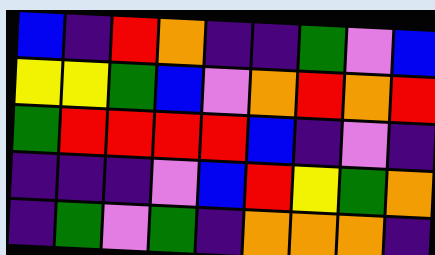[["blue", "indigo", "red", "orange", "indigo", "indigo", "green", "violet", "blue"], ["yellow", "yellow", "green", "blue", "violet", "orange", "red", "orange", "red"], ["green", "red", "red", "red", "red", "blue", "indigo", "violet", "indigo"], ["indigo", "indigo", "indigo", "violet", "blue", "red", "yellow", "green", "orange"], ["indigo", "green", "violet", "green", "indigo", "orange", "orange", "orange", "indigo"]]